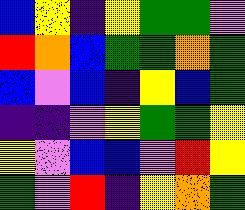[["blue", "yellow", "indigo", "yellow", "green", "green", "violet"], ["red", "orange", "blue", "green", "green", "orange", "green"], ["blue", "violet", "blue", "indigo", "yellow", "blue", "green"], ["indigo", "indigo", "violet", "yellow", "green", "green", "yellow"], ["yellow", "violet", "blue", "blue", "violet", "red", "yellow"], ["green", "violet", "red", "indigo", "yellow", "orange", "green"]]